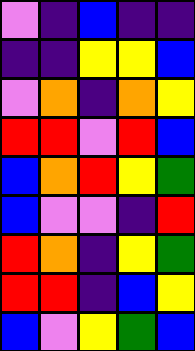[["violet", "indigo", "blue", "indigo", "indigo"], ["indigo", "indigo", "yellow", "yellow", "blue"], ["violet", "orange", "indigo", "orange", "yellow"], ["red", "red", "violet", "red", "blue"], ["blue", "orange", "red", "yellow", "green"], ["blue", "violet", "violet", "indigo", "red"], ["red", "orange", "indigo", "yellow", "green"], ["red", "red", "indigo", "blue", "yellow"], ["blue", "violet", "yellow", "green", "blue"]]